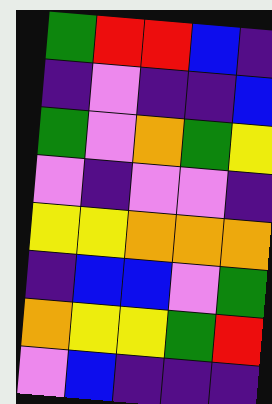[["green", "red", "red", "blue", "indigo"], ["indigo", "violet", "indigo", "indigo", "blue"], ["green", "violet", "orange", "green", "yellow"], ["violet", "indigo", "violet", "violet", "indigo"], ["yellow", "yellow", "orange", "orange", "orange"], ["indigo", "blue", "blue", "violet", "green"], ["orange", "yellow", "yellow", "green", "red"], ["violet", "blue", "indigo", "indigo", "indigo"]]